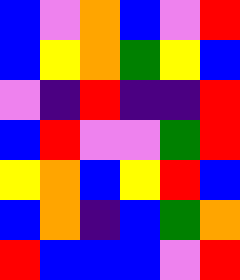[["blue", "violet", "orange", "blue", "violet", "red"], ["blue", "yellow", "orange", "green", "yellow", "blue"], ["violet", "indigo", "red", "indigo", "indigo", "red"], ["blue", "red", "violet", "violet", "green", "red"], ["yellow", "orange", "blue", "yellow", "red", "blue"], ["blue", "orange", "indigo", "blue", "green", "orange"], ["red", "blue", "blue", "blue", "violet", "red"]]